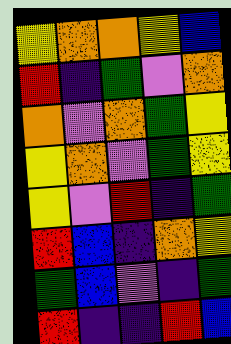[["yellow", "orange", "orange", "yellow", "blue"], ["red", "indigo", "green", "violet", "orange"], ["orange", "violet", "orange", "green", "yellow"], ["yellow", "orange", "violet", "green", "yellow"], ["yellow", "violet", "red", "indigo", "green"], ["red", "blue", "indigo", "orange", "yellow"], ["green", "blue", "violet", "indigo", "green"], ["red", "indigo", "indigo", "red", "blue"]]